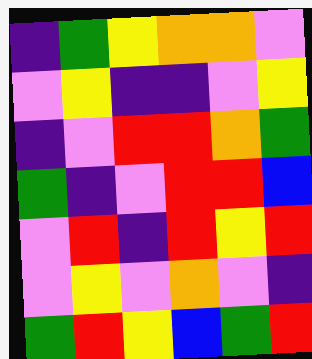[["indigo", "green", "yellow", "orange", "orange", "violet"], ["violet", "yellow", "indigo", "indigo", "violet", "yellow"], ["indigo", "violet", "red", "red", "orange", "green"], ["green", "indigo", "violet", "red", "red", "blue"], ["violet", "red", "indigo", "red", "yellow", "red"], ["violet", "yellow", "violet", "orange", "violet", "indigo"], ["green", "red", "yellow", "blue", "green", "red"]]